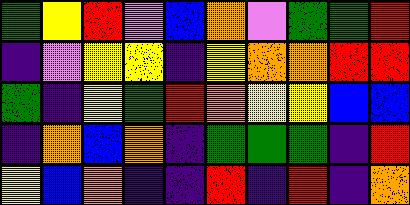[["green", "yellow", "red", "violet", "blue", "orange", "violet", "green", "green", "red"], ["indigo", "violet", "yellow", "yellow", "indigo", "yellow", "orange", "orange", "red", "red"], ["green", "indigo", "yellow", "green", "red", "orange", "yellow", "yellow", "blue", "blue"], ["indigo", "orange", "blue", "orange", "indigo", "green", "green", "green", "indigo", "red"], ["yellow", "blue", "orange", "indigo", "indigo", "red", "indigo", "red", "indigo", "orange"]]